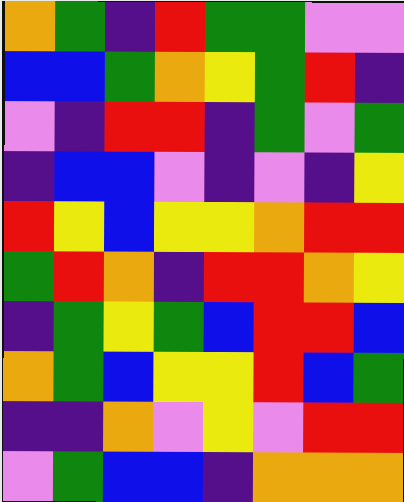[["orange", "green", "indigo", "red", "green", "green", "violet", "violet"], ["blue", "blue", "green", "orange", "yellow", "green", "red", "indigo"], ["violet", "indigo", "red", "red", "indigo", "green", "violet", "green"], ["indigo", "blue", "blue", "violet", "indigo", "violet", "indigo", "yellow"], ["red", "yellow", "blue", "yellow", "yellow", "orange", "red", "red"], ["green", "red", "orange", "indigo", "red", "red", "orange", "yellow"], ["indigo", "green", "yellow", "green", "blue", "red", "red", "blue"], ["orange", "green", "blue", "yellow", "yellow", "red", "blue", "green"], ["indigo", "indigo", "orange", "violet", "yellow", "violet", "red", "red"], ["violet", "green", "blue", "blue", "indigo", "orange", "orange", "orange"]]